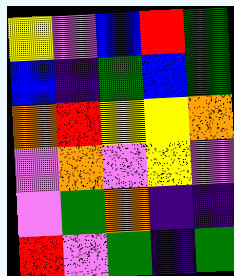[["yellow", "violet", "blue", "red", "green"], ["blue", "indigo", "green", "blue", "green"], ["orange", "red", "yellow", "yellow", "orange"], ["violet", "orange", "violet", "yellow", "violet"], ["violet", "green", "orange", "indigo", "indigo"], ["red", "violet", "green", "indigo", "green"]]